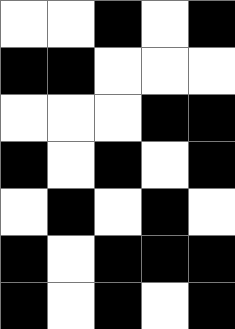[["white", "white", "black", "white", "black"], ["black", "black", "white", "white", "white"], ["white", "white", "white", "black", "black"], ["black", "white", "black", "white", "black"], ["white", "black", "white", "black", "white"], ["black", "white", "black", "black", "black"], ["black", "white", "black", "white", "black"]]